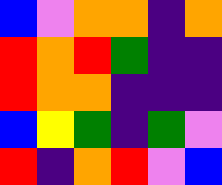[["blue", "violet", "orange", "orange", "indigo", "orange"], ["red", "orange", "red", "green", "indigo", "indigo"], ["red", "orange", "orange", "indigo", "indigo", "indigo"], ["blue", "yellow", "green", "indigo", "green", "violet"], ["red", "indigo", "orange", "red", "violet", "blue"]]